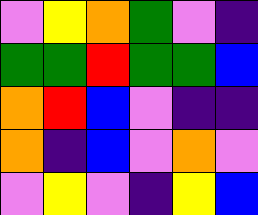[["violet", "yellow", "orange", "green", "violet", "indigo"], ["green", "green", "red", "green", "green", "blue"], ["orange", "red", "blue", "violet", "indigo", "indigo"], ["orange", "indigo", "blue", "violet", "orange", "violet"], ["violet", "yellow", "violet", "indigo", "yellow", "blue"]]